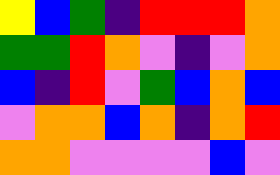[["yellow", "blue", "green", "indigo", "red", "red", "red", "orange"], ["green", "green", "red", "orange", "violet", "indigo", "violet", "orange"], ["blue", "indigo", "red", "violet", "green", "blue", "orange", "blue"], ["violet", "orange", "orange", "blue", "orange", "indigo", "orange", "red"], ["orange", "orange", "violet", "violet", "violet", "violet", "blue", "violet"]]